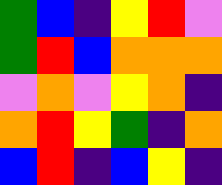[["green", "blue", "indigo", "yellow", "red", "violet"], ["green", "red", "blue", "orange", "orange", "orange"], ["violet", "orange", "violet", "yellow", "orange", "indigo"], ["orange", "red", "yellow", "green", "indigo", "orange"], ["blue", "red", "indigo", "blue", "yellow", "indigo"]]